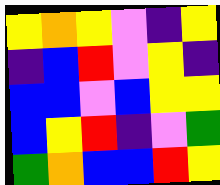[["yellow", "orange", "yellow", "violet", "indigo", "yellow"], ["indigo", "blue", "red", "violet", "yellow", "indigo"], ["blue", "blue", "violet", "blue", "yellow", "yellow"], ["blue", "yellow", "red", "indigo", "violet", "green"], ["green", "orange", "blue", "blue", "red", "yellow"]]